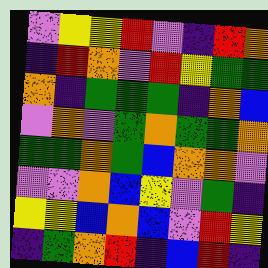[["violet", "yellow", "yellow", "red", "violet", "indigo", "red", "orange"], ["indigo", "red", "orange", "violet", "red", "yellow", "green", "green"], ["orange", "indigo", "green", "green", "green", "indigo", "orange", "blue"], ["violet", "orange", "violet", "green", "orange", "green", "green", "orange"], ["green", "green", "orange", "green", "blue", "orange", "orange", "violet"], ["violet", "violet", "orange", "blue", "yellow", "violet", "green", "indigo"], ["yellow", "yellow", "blue", "orange", "blue", "violet", "red", "yellow"], ["indigo", "green", "orange", "red", "indigo", "blue", "red", "indigo"]]